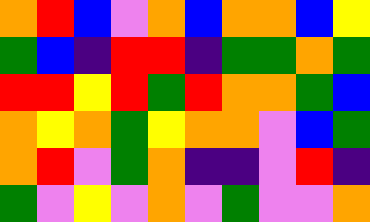[["orange", "red", "blue", "violet", "orange", "blue", "orange", "orange", "blue", "yellow"], ["green", "blue", "indigo", "red", "red", "indigo", "green", "green", "orange", "green"], ["red", "red", "yellow", "red", "green", "red", "orange", "orange", "green", "blue"], ["orange", "yellow", "orange", "green", "yellow", "orange", "orange", "violet", "blue", "green"], ["orange", "red", "violet", "green", "orange", "indigo", "indigo", "violet", "red", "indigo"], ["green", "violet", "yellow", "violet", "orange", "violet", "green", "violet", "violet", "orange"]]